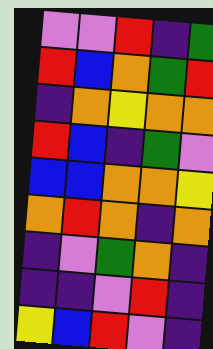[["violet", "violet", "red", "indigo", "green"], ["red", "blue", "orange", "green", "red"], ["indigo", "orange", "yellow", "orange", "orange"], ["red", "blue", "indigo", "green", "violet"], ["blue", "blue", "orange", "orange", "yellow"], ["orange", "red", "orange", "indigo", "orange"], ["indigo", "violet", "green", "orange", "indigo"], ["indigo", "indigo", "violet", "red", "indigo"], ["yellow", "blue", "red", "violet", "indigo"]]